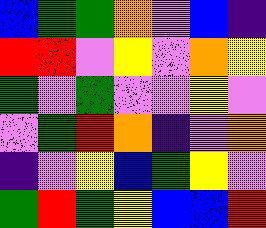[["blue", "green", "green", "orange", "violet", "blue", "indigo"], ["red", "red", "violet", "yellow", "violet", "orange", "yellow"], ["green", "violet", "green", "violet", "violet", "yellow", "violet"], ["violet", "green", "red", "orange", "indigo", "violet", "orange"], ["indigo", "violet", "yellow", "blue", "green", "yellow", "violet"], ["green", "red", "green", "yellow", "blue", "blue", "red"]]